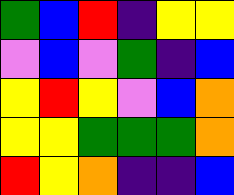[["green", "blue", "red", "indigo", "yellow", "yellow"], ["violet", "blue", "violet", "green", "indigo", "blue"], ["yellow", "red", "yellow", "violet", "blue", "orange"], ["yellow", "yellow", "green", "green", "green", "orange"], ["red", "yellow", "orange", "indigo", "indigo", "blue"]]